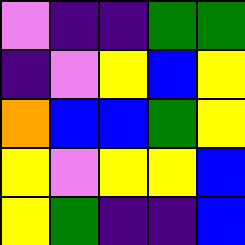[["violet", "indigo", "indigo", "green", "green"], ["indigo", "violet", "yellow", "blue", "yellow"], ["orange", "blue", "blue", "green", "yellow"], ["yellow", "violet", "yellow", "yellow", "blue"], ["yellow", "green", "indigo", "indigo", "blue"]]